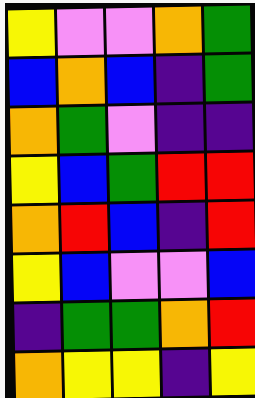[["yellow", "violet", "violet", "orange", "green"], ["blue", "orange", "blue", "indigo", "green"], ["orange", "green", "violet", "indigo", "indigo"], ["yellow", "blue", "green", "red", "red"], ["orange", "red", "blue", "indigo", "red"], ["yellow", "blue", "violet", "violet", "blue"], ["indigo", "green", "green", "orange", "red"], ["orange", "yellow", "yellow", "indigo", "yellow"]]